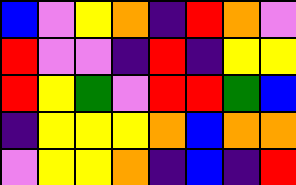[["blue", "violet", "yellow", "orange", "indigo", "red", "orange", "violet"], ["red", "violet", "violet", "indigo", "red", "indigo", "yellow", "yellow"], ["red", "yellow", "green", "violet", "red", "red", "green", "blue"], ["indigo", "yellow", "yellow", "yellow", "orange", "blue", "orange", "orange"], ["violet", "yellow", "yellow", "orange", "indigo", "blue", "indigo", "red"]]